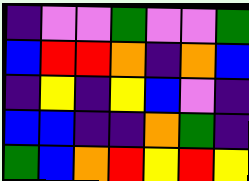[["indigo", "violet", "violet", "green", "violet", "violet", "green"], ["blue", "red", "red", "orange", "indigo", "orange", "blue"], ["indigo", "yellow", "indigo", "yellow", "blue", "violet", "indigo"], ["blue", "blue", "indigo", "indigo", "orange", "green", "indigo"], ["green", "blue", "orange", "red", "yellow", "red", "yellow"]]